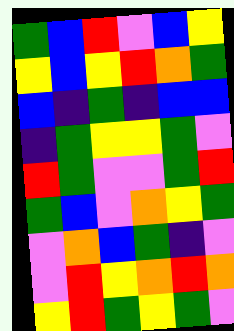[["green", "blue", "red", "violet", "blue", "yellow"], ["yellow", "blue", "yellow", "red", "orange", "green"], ["blue", "indigo", "green", "indigo", "blue", "blue"], ["indigo", "green", "yellow", "yellow", "green", "violet"], ["red", "green", "violet", "violet", "green", "red"], ["green", "blue", "violet", "orange", "yellow", "green"], ["violet", "orange", "blue", "green", "indigo", "violet"], ["violet", "red", "yellow", "orange", "red", "orange"], ["yellow", "red", "green", "yellow", "green", "violet"]]